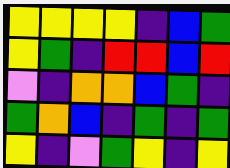[["yellow", "yellow", "yellow", "yellow", "indigo", "blue", "green"], ["yellow", "green", "indigo", "red", "red", "blue", "red"], ["violet", "indigo", "orange", "orange", "blue", "green", "indigo"], ["green", "orange", "blue", "indigo", "green", "indigo", "green"], ["yellow", "indigo", "violet", "green", "yellow", "indigo", "yellow"]]